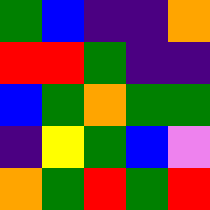[["green", "blue", "indigo", "indigo", "orange"], ["red", "red", "green", "indigo", "indigo"], ["blue", "green", "orange", "green", "green"], ["indigo", "yellow", "green", "blue", "violet"], ["orange", "green", "red", "green", "red"]]